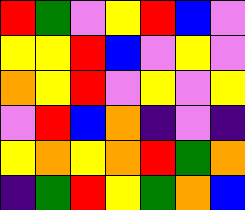[["red", "green", "violet", "yellow", "red", "blue", "violet"], ["yellow", "yellow", "red", "blue", "violet", "yellow", "violet"], ["orange", "yellow", "red", "violet", "yellow", "violet", "yellow"], ["violet", "red", "blue", "orange", "indigo", "violet", "indigo"], ["yellow", "orange", "yellow", "orange", "red", "green", "orange"], ["indigo", "green", "red", "yellow", "green", "orange", "blue"]]